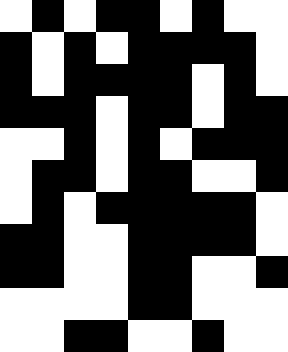[["white", "black", "white", "black", "black", "white", "black", "white", "white"], ["black", "white", "black", "white", "black", "black", "black", "black", "white"], ["black", "white", "black", "black", "black", "black", "white", "black", "white"], ["black", "black", "black", "white", "black", "black", "white", "black", "black"], ["white", "white", "black", "white", "black", "white", "black", "black", "black"], ["white", "black", "black", "white", "black", "black", "white", "white", "black"], ["white", "black", "white", "black", "black", "black", "black", "black", "white"], ["black", "black", "white", "white", "black", "black", "black", "black", "white"], ["black", "black", "white", "white", "black", "black", "white", "white", "black"], ["white", "white", "white", "white", "black", "black", "white", "white", "white"], ["white", "white", "black", "black", "white", "white", "black", "white", "white"]]